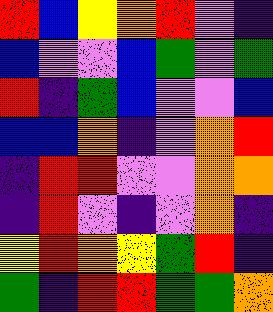[["red", "blue", "yellow", "orange", "red", "violet", "indigo"], ["blue", "violet", "violet", "blue", "green", "violet", "green"], ["red", "indigo", "green", "blue", "violet", "violet", "blue"], ["blue", "blue", "orange", "indigo", "violet", "orange", "red"], ["indigo", "red", "red", "violet", "violet", "orange", "orange"], ["indigo", "red", "violet", "indigo", "violet", "orange", "indigo"], ["yellow", "red", "orange", "yellow", "green", "red", "indigo"], ["green", "indigo", "red", "red", "green", "green", "orange"]]